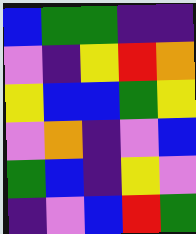[["blue", "green", "green", "indigo", "indigo"], ["violet", "indigo", "yellow", "red", "orange"], ["yellow", "blue", "blue", "green", "yellow"], ["violet", "orange", "indigo", "violet", "blue"], ["green", "blue", "indigo", "yellow", "violet"], ["indigo", "violet", "blue", "red", "green"]]